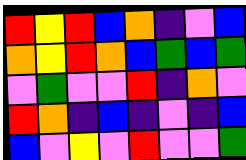[["red", "yellow", "red", "blue", "orange", "indigo", "violet", "blue"], ["orange", "yellow", "red", "orange", "blue", "green", "blue", "green"], ["violet", "green", "violet", "violet", "red", "indigo", "orange", "violet"], ["red", "orange", "indigo", "blue", "indigo", "violet", "indigo", "blue"], ["blue", "violet", "yellow", "violet", "red", "violet", "violet", "green"]]